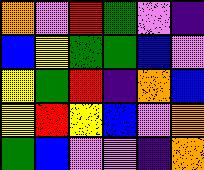[["orange", "violet", "red", "green", "violet", "indigo"], ["blue", "yellow", "green", "green", "blue", "violet"], ["yellow", "green", "red", "indigo", "orange", "blue"], ["yellow", "red", "yellow", "blue", "violet", "orange"], ["green", "blue", "violet", "violet", "indigo", "orange"]]